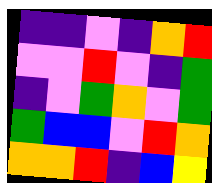[["indigo", "indigo", "violet", "indigo", "orange", "red"], ["violet", "violet", "red", "violet", "indigo", "green"], ["indigo", "violet", "green", "orange", "violet", "green"], ["green", "blue", "blue", "violet", "red", "orange"], ["orange", "orange", "red", "indigo", "blue", "yellow"]]